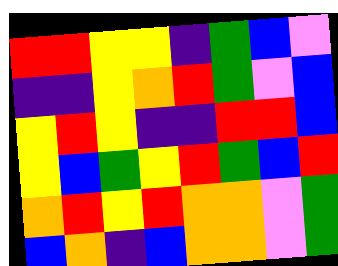[["red", "red", "yellow", "yellow", "indigo", "green", "blue", "violet"], ["indigo", "indigo", "yellow", "orange", "red", "green", "violet", "blue"], ["yellow", "red", "yellow", "indigo", "indigo", "red", "red", "blue"], ["yellow", "blue", "green", "yellow", "red", "green", "blue", "red"], ["orange", "red", "yellow", "red", "orange", "orange", "violet", "green"], ["blue", "orange", "indigo", "blue", "orange", "orange", "violet", "green"]]